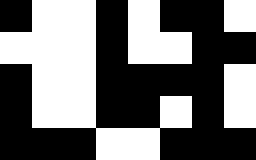[["black", "white", "white", "black", "white", "black", "black", "white"], ["white", "white", "white", "black", "white", "white", "black", "black"], ["black", "white", "white", "black", "black", "black", "black", "white"], ["black", "white", "white", "black", "black", "white", "black", "white"], ["black", "black", "black", "white", "white", "black", "black", "black"]]